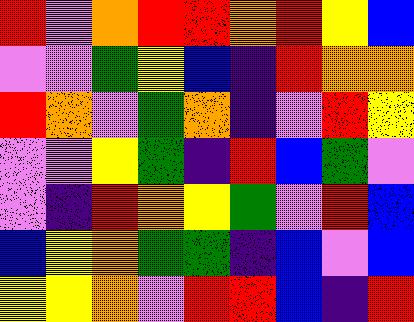[["red", "violet", "orange", "red", "red", "orange", "red", "yellow", "blue"], ["violet", "violet", "green", "yellow", "blue", "indigo", "red", "orange", "orange"], ["red", "orange", "violet", "green", "orange", "indigo", "violet", "red", "yellow"], ["violet", "violet", "yellow", "green", "indigo", "red", "blue", "green", "violet"], ["violet", "indigo", "red", "orange", "yellow", "green", "violet", "red", "blue"], ["blue", "yellow", "orange", "green", "green", "indigo", "blue", "violet", "blue"], ["yellow", "yellow", "orange", "violet", "red", "red", "blue", "indigo", "red"]]